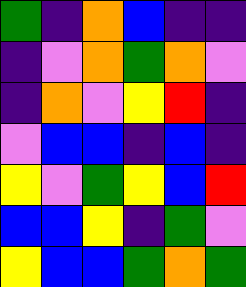[["green", "indigo", "orange", "blue", "indigo", "indigo"], ["indigo", "violet", "orange", "green", "orange", "violet"], ["indigo", "orange", "violet", "yellow", "red", "indigo"], ["violet", "blue", "blue", "indigo", "blue", "indigo"], ["yellow", "violet", "green", "yellow", "blue", "red"], ["blue", "blue", "yellow", "indigo", "green", "violet"], ["yellow", "blue", "blue", "green", "orange", "green"]]